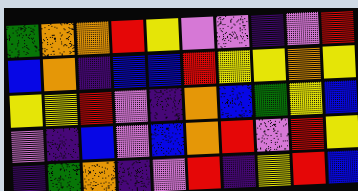[["green", "orange", "orange", "red", "yellow", "violet", "violet", "indigo", "violet", "red"], ["blue", "orange", "indigo", "blue", "blue", "red", "yellow", "yellow", "orange", "yellow"], ["yellow", "yellow", "red", "violet", "indigo", "orange", "blue", "green", "yellow", "blue"], ["violet", "indigo", "blue", "violet", "blue", "orange", "red", "violet", "red", "yellow"], ["indigo", "green", "orange", "indigo", "violet", "red", "indigo", "yellow", "red", "blue"]]